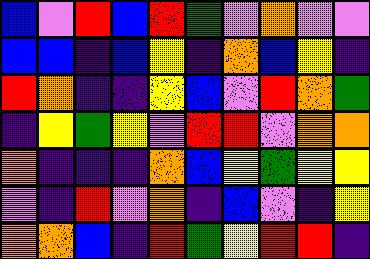[["blue", "violet", "red", "blue", "red", "green", "violet", "orange", "violet", "violet"], ["blue", "blue", "indigo", "blue", "yellow", "indigo", "orange", "blue", "yellow", "indigo"], ["red", "orange", "indigo", "indigo", "yellow", "blue", "violet", "red", "orange", "green"], ["indigo", "yellow", "green", "yellow", "violet", "red", "red", "violet", "orange", "orange"], ["orange", "indigo", "indigo", "indigo", "orange", "blue", "yellow", "green", "yellow", "yellow"], ["violet", "indigo", "red", "violet", "orange", "indigo", "blue", "violet", "indigo", "yellow"], ["orange", "orange", "blue", "indigo", "red", "green", "yellow", "red", "red", "indigo"]]